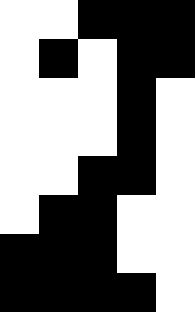[["white", "white", "black", "black", "black"], ["white", "black", "white", "black", "black"], ["white", "white", "white", "black", "white"], ["white", "white", "white", "black", "white"], ["white", "white", "black", "black", "white"], ["white", "black", "black", "white", "white"], ["black", "black", "black", "white", "white"], ["black", "black", "black", "black", "white"]]